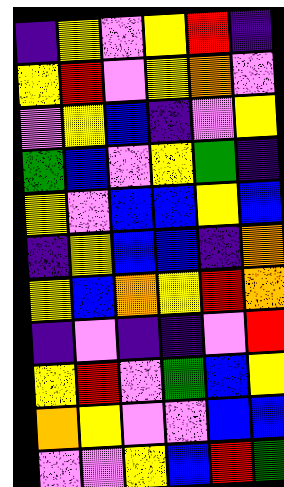[["indigo", "yellow", "violet", "yellow", "red", "indigo"], ["yellow", "red", "violet", "yellow", "orange", "violet"], ["violet", "yellow", "blue", "indigo", "violet", "yellow"], ["green", "blue", "violet", "yellow", "green", "indigo"], ["yellow", "violet", "blue", "blue", "yellow", "blue"], ["indigo", "yellow", "blue", "blue", "indigo", "orange"], ["yellow", "blue", "orange", "yellow", "red", "orange"], ["indigo", "violet", "indigo", "indigo", "violet", "red"], ["yellow", "red", "violet", "green", "blue", "yellow"], ["orange", "yellow", "violet", "violet", "blue", "blue"], ["violet", "violet", "yellow", "blue", "red", "green"]]